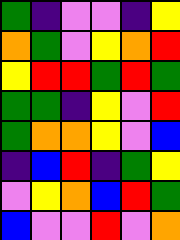[["green", "indigo", "violet", "violet", "indigo", "yellow"], ["orange", "green", "violet", "yellow", "orange", "red"], ["yellow", "red", "red", "green", "red", "green"], ["green", "green", "indigo", "yellow", "violet", "red"], ["green", "orange", "orange", "yellow", "violet", "blue"], ["indigo", "blue", "red", "indigo", "green", "yellow"], ["violet", "yellow", "orange", "blue", "red", "green"], ["blue", "violet", "violet", "red", "violet", "orange"]]